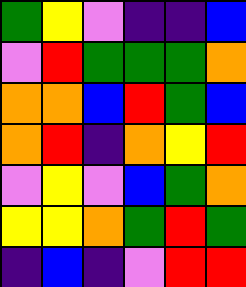[["green", "yellow", "violet", "indigo", "indigo", "blue"], ["violet", "red", "green", "green", "green", "orange"], ["orange", "orange", "blue", "red", "green", "blue"], ["orange", "red", "indigo", "orange", "yellow", "red"], ["violet", "yellow", "violet", "blue", "green", "orange"], ["yellow", "yellow", "orange", "green", "red", "green"], ["indigo", "blue", "indigo", "violet", "red", "red"]]